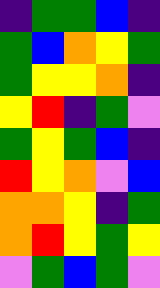[["indigo", "green", "green", "blue", "indigo"], ["green", "blue", "orange", "yellow", "green"], ["green", "yellow", "yellow", "orange", "indigo"], ["yellow", "red", "indigo", "green", "violet"], ["green", "yellow", "green", "blue", "indigo"], ["red", "yellow", "orange", "violet", "blue"], ["orange", "orange", "yellow", "indigo", "green"], ["orange", "red", "yellow", "green", "yellow"], ["violet", "green", "blue", "green", "violet"]]